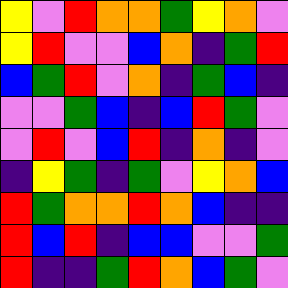[["yellow", "violet", "red", "orange", "orange", "green", "yellow", "orange", "violet"], ["yellow", "red", "violet", "violet", "blue", "orange", "indigo", "green", "red"], ["blue", "green", "red", "violet", "orange", "indigo", "green", "blue", "indigo"], ["violet", "violet", "green", "blue", "indigo", "blue", "red", "green", "violet"], ["violet", "red", "violet", "blue", "red", "indigo", "orange", "indigo", "violet"], ["indigo", "yellow", "green", "indigo", "green", "violet", "yellow", "orange", "blue"], ["red", "green", "orange", "orange", "red", "orange", "blue", "indigo", "indigo"], ["red", "blue", "red", "indigo", "blue", "blue", "violet", "violet", "green"], ["red", "indigo", "indigo", "green", "red", "orange", "blue", "green", "violet"]]